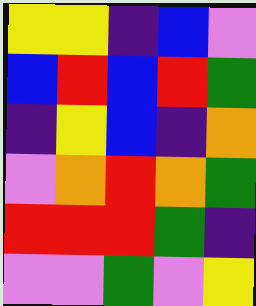[["yellow", "yellow", "indigo", "blue", "violet"], ["blue", "red", "blue", "red", "green"], ["indigo", "yellow", "blue", "indigo", "orange"], ["violet", "orange", "red", "orange", "green"], ["red", "red", "red", "green", "indigo"], ["violet", "violet", "green", "violet", "yellow"]]